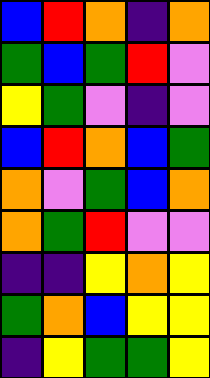[["blue", "red", "orange", "indigo", "orange"], ["green", "blue", "green", "red", "violet"], ["yellow", "green", "violet", "indigo", "violet"], ["blue", "red", "orange", "blue", "green"], ["orange", "violet", "green", "blue", "orange"], ["orange", "green", "red", "violet", "violet"], ["indigo", "indigo", "yellow", "orange", "yellow"], ["green", "orange", "blue", "yellow", "yellow"], ["indigo", "yellow", "green", "green", "yellow"]]